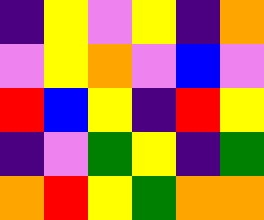[["indigo", "yellow", "violet", "yellow", "indigo", "orange"], ["violet", "yellow", "orange", "violet", "blue", "violet"], ["red", "blue", "yellow", "indigo", "red", "yellow"], ["indigo", "violet", "green", "yellow", "indigo", "green"], ["orange", "red", "yellow", "green", "orange", "orange"]]